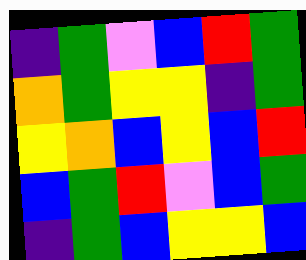[["indigo", "green", "violet", "blue", "red", "green"], ["orange", "green", "yellow", "yellow", "indigo", "green"], ["yellow", "orange", "blue", "yellow", "blue", "red"], ["blue", "green", "red", "violet", "blue", "green"], ["indigo", "green", "blue", "yellow", "yellow", "blue"]]